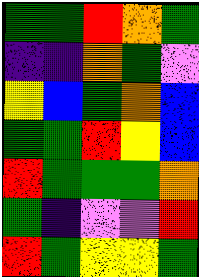[["green", "green", "red", "orange", "green"], ["indigo", "indigo", "orange", "green", "violet"], ["yellow", "blue", "green", "orange", "blue"], ["green", "green", "red", "yellow", "blue"], ["red", "green", "green", "green", "orange"], ["green", "indigo", "violet", "violet", "red"], ["red", "green", "yellow", "yellow", "green"]]